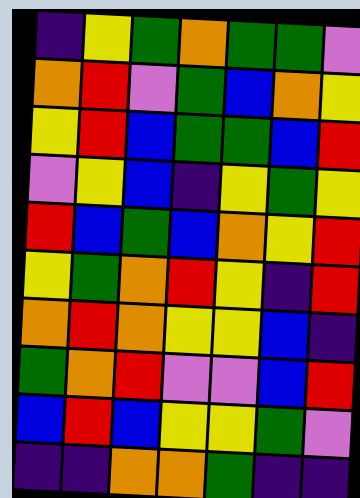[["indigo", "yellow", "green", "orange", "green", "green", "violet"], ["orange", "red", "violet", "green", "blue", "orange", "yellow"], ["yellow", "red", "blue", "green", "green", "blue", "red"], ["violet", "yellow", "blue", "indigo", "yellow", "green", "yellow"], ["red", "blue", "green", "blue", "orange", "yellow", "red"], ["yellow", "green", "orange", "red", "yellow", "indigo", "red"], ["orange", "red", "orange", "yellow", "yellow", "blue", "indigo"], ["green", "orange", "red", "violet", "violet", "blue", "red"], ["blue", "red", "blue", "yellow", "yellow", "green", "violet"], ["indigo", "indigo", "orange", "orange", "green", "indigo", "indigo"]]